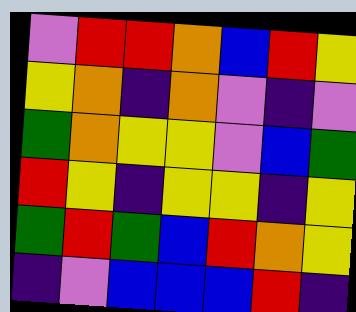[["violet", "red", "red", "orange", "blue", "red", "yellow"], ["yellow", "orange", "indigo", "orange", "violet", "indigo", "violet"], ["green", "orange", "yellow", "yellow", "violet", "blue", "green"], ["red", "yellow", "indigo", "yellow", "yellow", "indigo", "yellow"], ["green", "red", "green", "blue", "red", "orange", "yellow"], ["indigo", "violet", "blue", "blue", "blue", "red", "indigo"]]